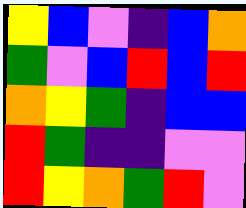[["yellow", "blue", "violet", "indigo", "blue", "orange"], ["green", "violet", "blue", "red", "blue", "red"], ["orange", "yellow", "green", "indigo", "blue", "blue"], ["red", "green", "indigo", "indigo", "violet", "violet"], ["red", "yellow", "orange", "green", "red", "violet"]]